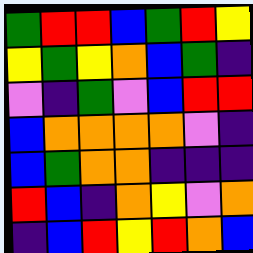[["green", "red", "red", "blue", "green", "red", "yellow"], ["yellow", "green", "yellow", "orange", "blue", "green", "indigo"], ["violet", "indigo", "green", "violet", "blue", "red", "red"], ["blue", "orange", "orange", "orange", "orange", "violet", "indigo"], ["blue", "green", "orange", "orange", "indigo", "indigo", "indigo"], ["red", "blue", "indigo", "orange", "yellow", "violet", "orange"], ["indigo", "blue", "red", "yellow", "red", "orange", "blue"]]